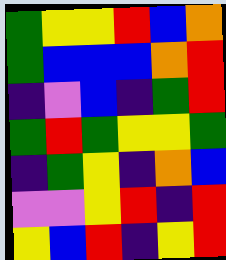[["green", "yellow", "yellow", "red", "blue", "orange"], ["green", "blue", "blue", "blue", "orange", "red"], ["indigo", "violet", "blue", "indigo", "green", "red"], ["green", "red", "green", "yellow", "yellow", "green"], ["indigo", "green", "yellow", "indigo", "orange", "blue"], ["violet", "violet", "yellow", "red", "indigo", "red"], ["yellow", "blue", "red", "indigo", "yellow", "red"]]